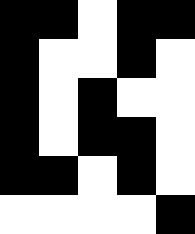[["black", "black", "white", "black", "black"], ["black", "white", "white", "black", "white"], ["black", "white", "black", "white", "white"], ["black", "white", "black", "black", "white"], ["black", "black", "white", "black", "white"], ["white", "white", "white", "white", "black"]]